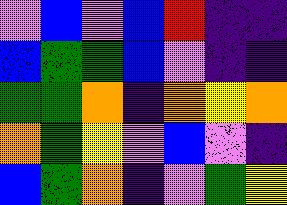[["violet", "blue", "violet", "blue", "red", "indigo", "indigo"], ["blue", "green", "green", "blue", "violet", "indigo", "indigo"], ["green", "green", "orange", "indigo", "orange", "yellow", "orange"], ["orange", "green", "yellow", "violet", "blue", "violet", "indigo"], ["blue", "green", "orange", "indigo", "violet", "green", "yellow"]]